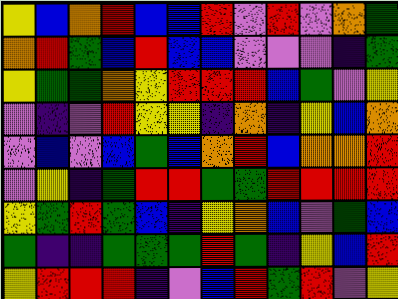[["yellow", "blue", "orange", "red", "blue", "blue", "red", "violet", "red", "violet", "orange", "green"], ["orange", "red", "green", "blue", "red", "blue", "blue", "violet", "violet", "violet", "indigo", "green"], ["yellow", "green", "green", "orange", "yellow", "red", "red", "red", "blue", "green", "violet", "yellow"], ["violet", "indigo", "violet", "red", "yellow", "yellow", "indigo", "orange", "indigo", "yellow", "blue", "orange"], ["violet", "blue", "violet", "blue", "green", "blue", "orange", "red", "blue", "orange", "orange", "red"], ["violet", "yellow", "indigo", "green", "red", "red", "green", "green", "red", "red", "red", "red"], ["yellow", "green", "red", "green", "blue", "indigo", "yellow", "orange", "blue", "violet", "green", "blue"], ["green", "indigo", "indigo", "green", "green", "green", "red", "green", "indigo", "yellow", "blue", "red"], ["yellow", "red", "red", "red", "indigo", "violet", "blue", "red", "green", "red", "violet", "yellow"]]